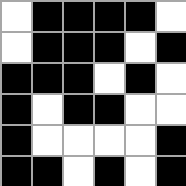[["white", "black", "black", "black", "black", "white"], ["white", "black", "black", "black", "white", "black"], ["black", "black", "black", "white", "black", "white"], ["black", "white", "black", "black", "white", "white"], ["black", "white", "white", "white", "white", "black"], ["black", "black", "white", "black", "white", "black"]]